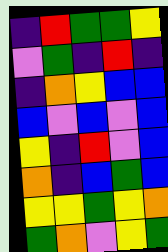[["indigo", "red", "green", "green", "yellow"], ["violet", "green", "indigo", "red", "indigo"], ["indigo", "orange", "yellow", "blue", "blue"], ["blue", "violet", "blue", "violet", "blue"], ["yellow", "indigo", "red", "violet", "blue"], ["orange", "indigo", "blue", "green", "blue"], ["yellow", "yellow", "green", "yellow", "orange"], ["green", "orange", "violet", "yellow", "green"]]